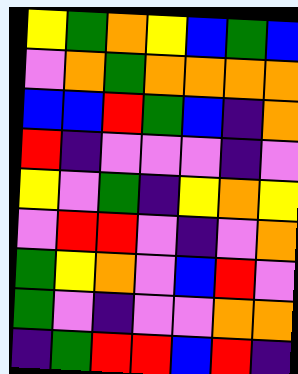[["yellow", "green", "orange", "yellow", "blue", "green", "blue"], ["violet", "orange", "green", "orange", "orange", "orange", "orange"], ["blue", "blue", "red", "green", "blue", "indigo", "orange"], ["red", "indigo", "violet", "violet", "violet", "indigo", "violet"], ["yellow", "violet", "green", "indigo", "yellow", "orange", "yellow"], ["violet", "red", "red", "violet", "indigo", "violet", "orange"], ["green", "yellow", "orange", "violet", "blue", "red", "violet"], ["green", "violet", "indigo", "violet", "violet", "orange", "orange"], ["indigo", "green", "red", "red", "blue", "red", "indigo"]]